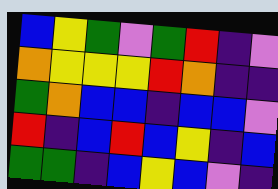[["blue", "yellow", "green", "violet", "green", "red", "indigo", "violet"], ["orange", "yellow", "yellow", "yellow", "red", "orange", "indigo", "indigo"], ["green", "orange", "blue", "blue", "indigo", "blue", "blue", "violet"], ["red", "indigo", "blue", "red", "blue", "yellow", "indigo", "blue"], ["green", "green", "indigo", "blue", "yellow", "blue", "violet", "indigo"]]